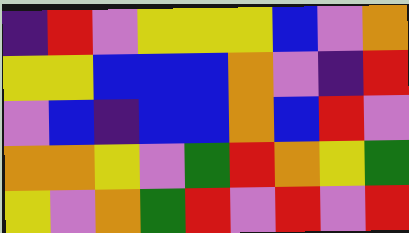[["indigo", "red", "violet", "yellow", "yellow", "yellow", "blue", "violet", "orange"], ["yellow", "yellow", "blue", "blue", "blue", "orange", "violet", "indigo", "red"], ["violet", "blue", "indigo", "blue", "blue", "orange", "blue", "red", "violet"], ["orange", "orange", "yellow", "violet", "green", "red", "orange", "yellow", "green"], ["yellow", "violet", "orange", "green", "red", "violet", "red", "violet", "red"]]